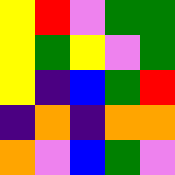[["yellow", "red", "violet", "green", "green"], ["yellow", "green", "yellow", "violet", "green"], ["yellow", "indigo", "blue", "green", "red"], ["indigo", "orange", "indigo", "orange", "orange"], ["orange", "violet", "blue", "green", "violet"]]